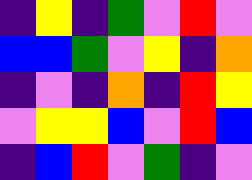[["indigo", "yellow", "indigo", "green", "violet", "red", "violet"], ["blue", "blue", "green", "violet", "yellow", "indigo", "orange"], ["indigo", "violet", "indigo", "orange", "indigo", "red", "yellow"], ["violet", "yellow", "yellow", "blue", "violet", "red", "blue"], ["indigo", "blue", "red", "violet", "green", "indigo", "violet"]]